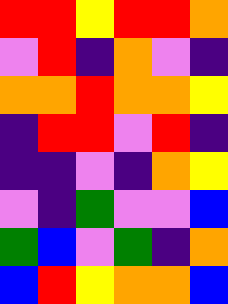[["red", "red", "yellow", "red", "red", "orange"], ["violet", "red", "indigo", "orange", "violet", "indigo"], ["orange", "orange", "red", "orange", "orange", "yellow"], ["indigo", "red", "red", "violet", "red", "indigo"], ["indigo", "indigo", "violet", "indigo", "orange", "yellow"], ["violet", "indigo", "green", "violet", "violet", "blue"], ["green", "blue", "violet", "green", "indigo", "orange"], ["blue", "red", "yellow", "orange", "orange", "blue"]]